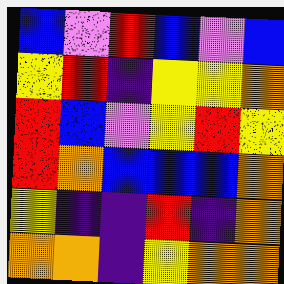[["blue", "violet", "red", "blue", "violet", "blue"], ["yellow", "red", "indigo", "yellow", "yellow", "orange"], ["red", "blue", "violet", "yellow", "red", "yellow"], ["red", "orange", "blue", "blue", "blue", "orange"], ["yellow", "indigo", "indigo", "red", "indigo", "orange"], ["orange", "orange", "indigo", "yellow", "orange", "orange"]]